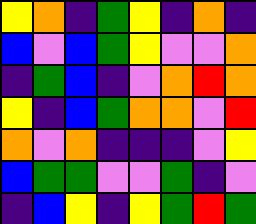[["yellow", "orange", "indigo", "green", "yellow", "indigo", "orange", "indigo"], ["blue", "violet", "blue", "green", "yellow", "violet", "violet", "orange"], ["indigo", "green", "blue", "indigo", "violet", "orange", "red", "orange"], ["yellow", "indigo", "blue", "green", "orange", "orange", "violet", "red"], ["orange", "violet", "orange", "indigo", "indigo", "indigo", "violet", "yellow"], ["blue", "green", "green", "violet", "violet", "green", "indigo", "violet"], ["indigo", "blue", "yellow", "indigo", "yellow", "green", "red", "green"]]